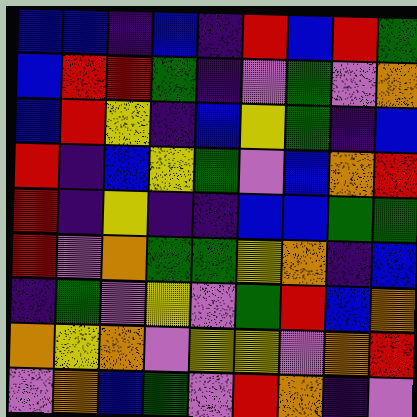[["blue", "blue", "indigo", "blue", "indigo", "red", "blue", "red", "green"], ["blue", "red", "red", "green", "indigo", "violet", "green", "violet", "orange"], ["blue", "red", "yellow", "indigo", "blue", "yellow", "green", "indigo", "blue"], ["red", "indigo", "blue", "yellow", "green", "violet", "blue", "orange", "red"], ["red", "indigo", "yellow", "indigo", "indigo", "blue", "blue", "green", "green"], ["red", "violet", "orange", "green", "green", "yellow", "orange", "indigo", "blue"], ["indigo", "green", "violet", "yellow", "violet", "green", "red", "blue", "orange"], ["orange", "yellow", "orange", "violet", "yellow", "yellow", "violet", "orange", "red"], ["violet", "orange", "blue", "green", "violet", "red", "orange", "indigo", "violet"]]